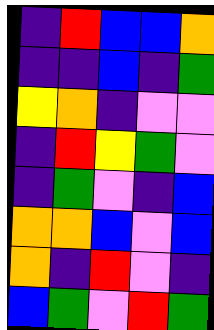[["indigo", "red", "blue", "blue", "orange"], ["indigo", "indigo", "blue", "indigo", "green"], ["yellow", "orange", "indigo", "violet", "violet"], ["indigo", "red", "yellow", "green", "violet"], ["indigo", "green", "violet", "indigo", "blue"], ["orange", "orange", "blue", "violet", "blue"], ["orange", "indigo", "red", "violet", "indigo"], ["blue", "green", "violet", "red", "green"]]